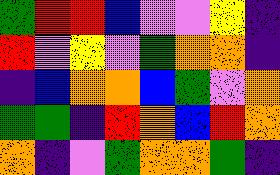[["green", "red", "red", "blue", "violet", "violet", "yellow", "indigo"], ["red", "violet", "yellow", "violet", "green", "orange", "orange", "indigo"], ["indigo", "blue", "orange", "orange", "blue", "green", "violet", "orange"], ["green", "green", "indigo", "red", "orange", "blue", "red", "orange"], ["orange", "indigo", "violet", "green", "orange", "orange", "green", "indigo"]]